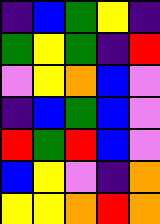[["indigo", "blue", "green", "yellow", "indigo"], ["green", "yellow", "green", "indigo", "red"], ["violet", "yellow", "orange", "blue", "violet"], ["indigo", "blue", "green", "blue", "violet"], ["red", "green", "red", "blue", "violet"], ["blue", "yellow", "violet", "indigo", "orange"], ["yellow", "yellow", "orange", "red", "orange"]]